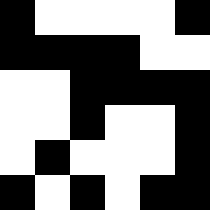[["black", "white", "white", "white", "white", "black"], ["black", "black", "black", "black", "white", "white"], ["white", "white", "black", "black", "black", "black"], ["white", "white", "black", "white", "white", "black"], ["white", "black", "white", "white", "white", "black"], ["black", "white", "black", "white", "black", "black"]]